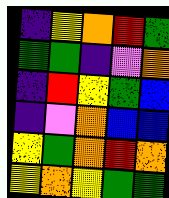[["indigo", "yellow", "orange", "red", "green"], ["green", "green", "indigo", "violet", "orange"], ["indigo", "red", "yellow", "green", "blue"], ["indigo", "violet", "orange", "blue", "blue"], ["yellow", "green", "orange", "red", "orange"], ["yellow", "orange", "yellow", "green", "green"]]